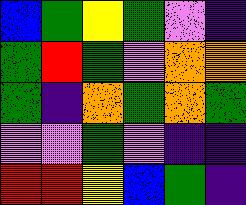[["blue", "green", "yellow", "green", "violet", "indigo"], ["green", "red", "green", "violet", "orange", "orange"], ["green", "indigo", "orange", "green", "orange", "green"], ["violet", "violet", "green", "violet", "indigo", "indigo"], ["red", "red", "yellow", "blue", "green", "indigo"]]